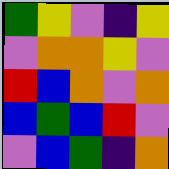[["green", "yellow", "violet", "indigo", "yellow"], ["violet", "orange", "orange", "yellow", "violet"], ["red", "blue", "orange", "violet", "orange"], ["blue", "green", "blue", "red", "violet"], ["violet", "blue", "green", "indigo", "orange"]]